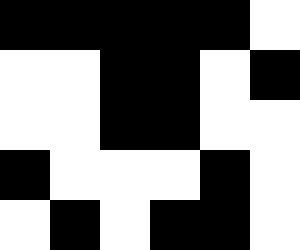[["black", "black", "black", "black", "black", "white"], ["white", "white", "black", "black", "white", "black"], ["white", "white", "black", "black", "white", "white"], ["black", "white", "white", "white", "black", "white"], ["white", "black", "white", "black", "black", "white"]]